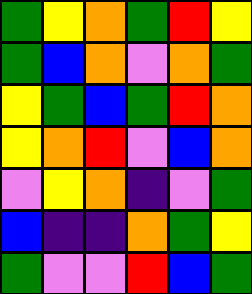[["green", "yellow", "orange", "green", "red", "yellow"], ["green", "blue", "orange", "violet", "orange", "green"], ["yellow", "green", "blue", "green", "red", "orange"], ["yellow", "orange", "red", "violet", "blue", "orange"], ["violet", "yellow", "orange", "indigo", "violet", "green"], ["blue", "indigo", "indigo", "orange", "green", "yellow"], ["green", "violet", "violet", "red", "blue", "green"]]